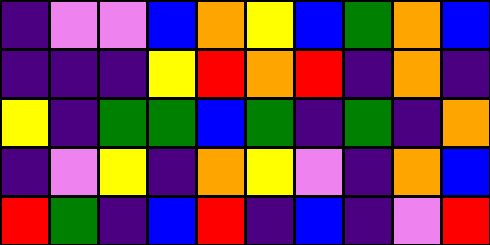[["indigo", "violet", "violet", "blue", "orange", "yellow", "blue", "green", "orange", "blue"], ["indigo", "indigo", "indigo", "yellow", "red", "orange", "red", "indigo", "orange", "indigo"], ["yellow", "indigo", "green", "green", "blue", "green", "indigo", "green", "indigo", "orange"], ["indigo", "violet", "yellow", "indigo", "orange", "yellow", "violet", "indigo", "orange", "blue"], ["red", "green", "indigo", "blue", "red", "indigo", "blue", "indigo", "violet", "red"]]